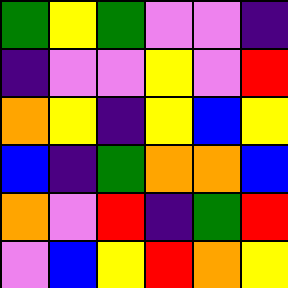[["green", "yellow", "green", "violet", "violet", "indigo"], ["indigo", "violet", "violet", "yellow", "violet", "red"], ["orange", "yellow", "indigo", "yellow", "blue", "yellow"], ["blue", "indigo", "green", "orange", "orange", "blue"], ["orange", "violet", "red", "indigo", "green", "red"], ["violet", "blue", "yellow", "red", "orange", "yellow"]]